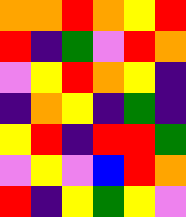[["orange", "orange", "red", "orange", "yellow", "red"], ["red", "indigo", "green", "violet", "red", "orange"], ["violet", "yellow", "red", "orange", "yellow", "indigo"], ["indigo", "orange", "yellow", "indigo", "green", "indigo"], ["yellow", "red", "indigo", "red", "red", "green"], ["violet", "yellow", "violet", "blue", "red", "orange"], ["red", "indigo", "yellow", "green", "yellow", "violet"]]